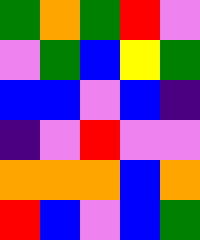[["green", "orange", "green", "red", "violet"], ["violet", "green", "blue", "yellow", "green"], ["blue", "blue", "violet", "blue", "indigo"], ["indigo", "violet", "red", "violet", "violet"], ["orange", "orange", "orange", "blue", "orange"], ["red", "blue", "violet", "blue", "green"]]